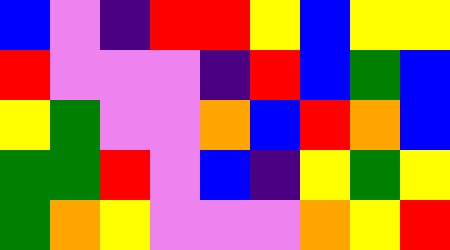[["blue", "violet", "indigo", "red", "red", "yellow", "blue", "yellow", "yellow"], ["red", "violet", "violet", "violet", "indigo", "red", "blue", "green", "blue"], ["yellow", "green", "violet", "violet", "orange", "blue", "red", "orange", "blue"], ["green", "green", "red", "violet", "blue", "indigo", "yellow", "green", "yellow"], ["green", "orange", "yellow", "violet", "violet", "violet", "orange", "yellow", "red"]]